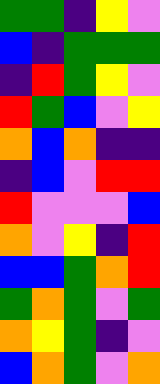[["green", "green", "indigo", "yellow", "violet"], ["blue", "indigo", "green", "green", "green"], ["indigo", "red", "green", "yellow", "violet"], ["red", "green", "blue", "violet", "yellow"], ["orange", "blue", "orange", "indigo", "indigo"], ["indigo", "blue", "violet", "red", "red"], ["red", "violet", "violet", "violet", "blue"], ["orange", "violet", "yellow", "indigo", "red"], ["blue", "blue", "green", "orange", "red"], ["green", "orange", "green", "violet", "green"], ["orange", "yellow", "green", "indigo", "violet"], ["blue", "orange", "green", "violet", "orange"]]